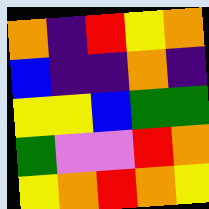[["orange", "indigo", "red", "yellow", "orange"], ["blue", "indigo", "indigo", "orange", "indigo"], ["yellow", "yellow", "blue", "green", "green"], ["green", "violet", "violet", "red", "orange"], ["yellow", "orange", "red", "orange", "yellow"]]